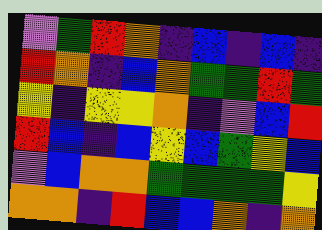[["violet", "green", "red", "orange", "indigo", "blue", "indigo", "blue", "indigo"], ["red", "orange", "indigo", "blue", "orange", "green", "green", "red", "green"], ["yellow", "indigo", "yellow", "yellow", "orange", "indigo", "violet", "blue", "red"], ["red", "blue", "indigo", "blue", "yellow", "blue", "green", "yellow", "blue"], ["violet", "blue", "orange", "orange", "green", "green", "green", "green", "yellow"], ["orange", "orange", "indigo", "red", "blue", "blue", "orange", "indigo", "orange"]]